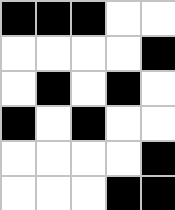[["black", "black", "black", "white", "white"], ["white", "white", "white", "white", "black"], ["white", "black", "white", "black", "white"], ["black", "white", "black", "white", "white"], ["white", "white", "white", "white", "black"], ["white", "white", "white", "black", "black"]]